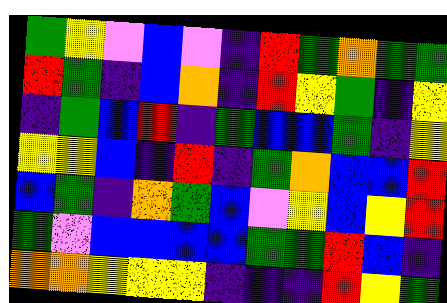[["green", "yellow", "violet", "blue", "violet", "indigo", "red", "green", "orange", "green", "green"], ["red", "green", "indigo", "blue", "orange", "indigo", "red", "yellow", "green", "indigo", "yellow"], ["indigo", "green", "blue", "red", "indigo", "green", "blue", "blue", "green", "indigo", "yellow"], ["yellow", "yellow", "blue", "indigo", "red", "indigo", "green", "orange", "blue", "blue", "red"], ["blue", "green", "indigo", "orange", "green", "blue", "violet", "yellow", "blue", "yellow", "red"], ["green", "violet", "blue", "blue", "blue", "blue", "green", "green", "red", "blue", "indigo"], ["orange", "orange", "yellow", "yellow", "yellow", "indigo", "indigo", "indigo", "red", "yellow", "green"]]